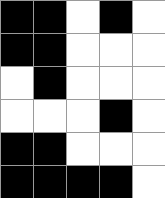[["black", "black", "white", "black", "white"], ["black", "black", "white", "white", "white"], ["white", "black", "white", "white", "white"], ["white", "white", "white", "black", "white"], ["black", "black", "white", "white", "white"], ["black", "black", "black", "black", "white"]]